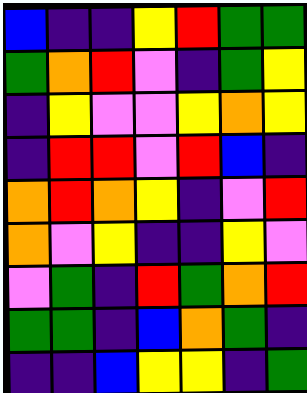[["blue", "indigo", "indigo", "yellow", "red", "green", "green"], ["green", "orange", "red", "violet", "indigo", "green", "yellow"], ["indigo", "yellow", "violet", "violet", "yellow", "orange", "yellow"], ["indigo", "red", "red", "violet", "red", "blue", "indigo"], ["orange", "red", "orange", "yellow", "indigo", "violet", "red"], ["orange", "violet", "yellow", "indigo", "indigo", "yellow", "violet"], ["violet", "green", "indigo", "red", "green", "orange", "red"], ["green", "green", "indigo", "blue", "orange", "green", "indigo"], ["indigo", "indigo", "blue", "yellow", "yellow", "indigo", "green"]]